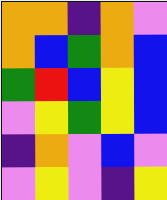[["orange", "orange", "indigo", "orange", "violet"], ["orange", "blue", "green", "orange", "blue"], ["green", "red", "blue", "yellow", "blue"], ["violet", "yellow", "green", "yellow", "blue"], ["indigo", "orange", "violet", "blue", "violet"], ["violet", "yellow", "violet", "indigo", "yellow"]]